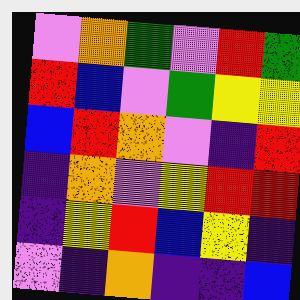[["violet", "orange", "green", "violet", "red", "green"], ["red", "blue", "violet", "green", "yellow", "yellow"], ["blue", "red", "orange", "violet", "indigo", "red"], ["indigo", "orange", "violet", "yellow", "red", "red"], ["indigo", "yellow", "red", "blue", "yellow", "indigo"], ["violet", "indigo", "orange", "indigo", "indigo", "blue"]]